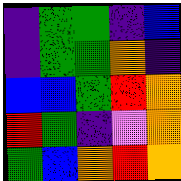[["indigo", "green", "green", "indigo", "blue"], ["indigo", "green", "green", "orange", "indigo"], ["blue", "blue", "green", "red", "orange"], ["red", "green", "indigo", "violet", "orange"], ["green", "blue", "orange", "red", "orange"]]